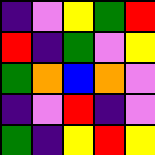[["indigo", "violet", "yellow", "green", "red"], ["red", "indigo", "green", "violet", "yellow"], ["green", "orange", "blue", "orange", "violet"], ["indigo", "violet", "red", "indigo", "violet"], ["green", "indigo", "yellow", "red", "yellow"]]